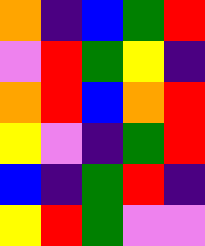[["orange", "indigo", "blue", "green", "red"], ["violet", "red", "green", "yellow", "indigo"], ["orange", "red", "blue", "orange", "red"], ["yellow", "violet", "indigo", "green", "red"], ["blue", "indigo", "green", "red", "indigo"], ["yellow", "red", "green", "violet", "violet"]]